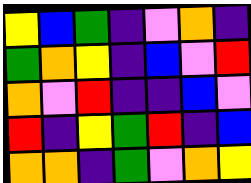[["yellow", "blue", "green", "indigo", "violet", "orange", "indigo"], ["green", "orange", "yellow", "indigo", "blue", "violet", "red"], ["orange", "violet", "red", "indigo", "indigo", "blue", "violet"], ["red", "indigo", "yellow", "green", "red", "indigo", "blue"], ["orange", "orange", "indigo", "green", "violet", "orange", "yellow"]]